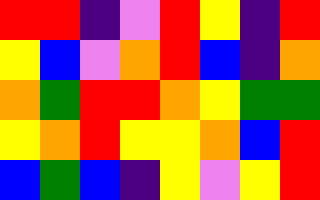[["red", "red", "indigo", "violet", "red", "yellow", "indigo", "red"], ["yellow", "blue", "violet", "orange", "red", "blue", "indigo", "orange"], ["orange", "green", "red", "red", "orange", "yellow", "green", "green"], ["yellow", "orange", "red", "yellow", "yellow", "orange", "blue", "red"], ["blue", "green", "blue", "indigo", "yellow", "violet", "yellow", "red"]]